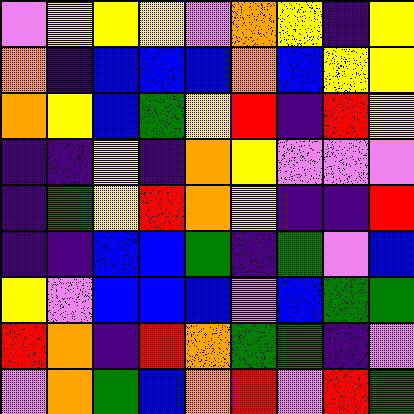[["violet", "yellow", "yellow", "yellow", "violet", "orange", "yellow", "indigo", "yellow"], ["orange", "indigo", "blue", "blue", "blue", "orange", "blue", "yellow", "yellow"], ["orange", "yellow", "blue", "green", "yellow", "red", "indigo", "red", "yellow"], ["indigo", "indigo", "yellow", "indigo", "orange", "yellow", "violet", "violet", "violet"], ["indigo", "green", "yellow", "red", "orange", "yellow", "indigo", "indigo", "red"], ["indigo", "indigo", "blue", "blue", "green", "indigo", "green", "violet", "blue"], ["yellow", "violet", "blue", "blue", "blue", "violet", "blue", "green", "green"], ["red", "orange", "indigo", "red", "orange", "green", "green", "indigo", "violet"], ["violet", "orange", "green", "blue", "orange", "red", "violet", "red", "green"]]